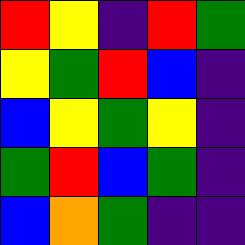[["red", "yellow", "indigo", "red", "green"], ["yellow", "green", "red", "blue", "indigo"], ["blue", "yellow", "green", "yellow", "indigo"], ["green", "red", "blue", "green", "indigo"], ["blue", "orange", "green", "indigo", "indigo"]]